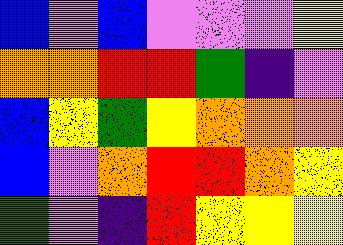[["blue", "violet", "blue", "violet", "violet", "violet", "yellow"], ["orange", "orange", "red", "red", "green", "indigo", "violet"], ["blue", "yellow", "green", "yellow", "orange", "orange", "orange"], ["blue", "violet", "orange", "red", "red", "orange", "yellow"], ["green", "violet", "indigo", "red", "yellow", "yellow", "yellow"]]